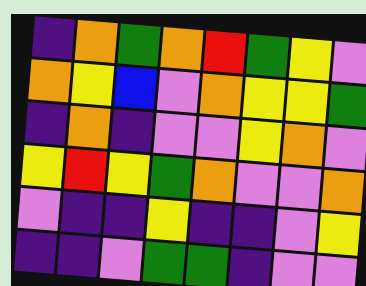[["indigo", "orange", "green", "orange", "red", "green", "yellow", "violet"], ["orange", "yellow", "blue", "violet", "orange", "yellow", "yellow", "green"], ["indigo", "orange", "indigo", "violet", "violet", "yellow", "orange", "violet"], ["yellow", "red", "yellow", "green", "orange", "violet", "violet", "orange"], ["violet", "indigo", "indigo", "yellow", "indigo", "indigo", "violet", "yellow"], ["indigo", "indigo", "violet", "green", "green", "indigo", "violet", "violet"]]